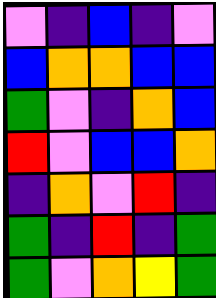[["violet", "indigo", "blue", "indigo", "violet"], ["blue", "orange", "orange", "blue", "blue"], ["green", "violet", "indigo", "orange", "blue"], ["red", "violet", "blue", "blue", "orange"], ["indigo", "orange", "violet", "red", "indigo"], ["green", "indigo", "red", "indigo", "green"], ["green", "violet", "orange", "yellow", "green"]]